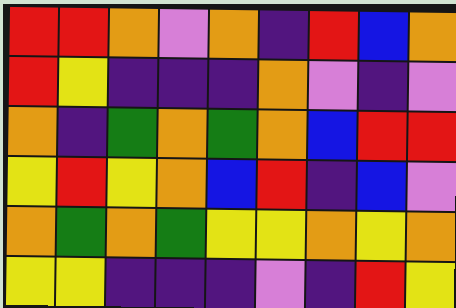[["red", "red", "orange", "violet", "orange", "indigo", "red", "blue", "orange"], ["red", "yellow", "indigo", "indigo", "indigo", "orange", "violet", "indigo", "violet"], ["orange", "indigo", "green", "orange", "green", "orange", "blue", "red", "red"], ["yellow", "red", "yellow", "orange", "blue", "red", "indigo", "blue", "violet"], ["orange", "green", "orange", "green", "yellow", "yellow", "orange", "yellow", "orange"], ["yellow", "yellow", "indigo", "indigo", "indigo", "violet", "indigo", "red", "yellow"]]